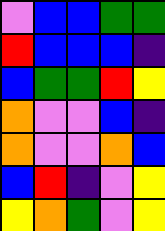[["violet", "blue", "blue", "green", "green"], ["red", "blue", "blue", "blue", "indigo"], ["blue", "green", "green", "red", "yellow"], ["orange", "violet", "violet", "blue", "indigo"], ["orange", "violet", "violet", "orange", "blue"], ["blue", "red", "indigo", "violet", "yellow"], ["yellow", "orange", "green", "violet", "yellow"]]